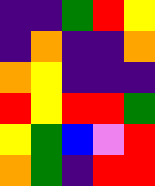[["indigo", "indigo", "green", "red", "yellow"], ["indigo", "orange", "indigo", "indigo", "orange"], ["orange", "yellow", "indigo", "indigo", "indigo"], ["red", "yellow", "red", "red", "green"], ["yellow", "green", "blue", "violet", "red"], ["orange", "green", "indigo", "red", "red"]]